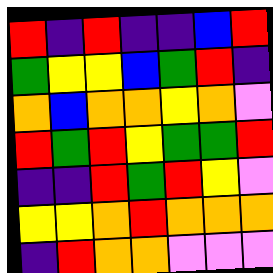[["red", "indigo", "red", "indigo", "indigo", "blue", "red"], ["green", "yellow", "yellow", "blue", "green", "red", "indigo"], ["orange", "blue", "orange", "orange", "yellow", "orange", "violet"], ["red", "green", "red", "yellow", "green", "green", "red"], ["indigo", "indigo", "red", "green", "red", "yellow", "violet"], ["yellow", "yellow", "orange", "red", "orange", "orange", "orange"], ["indigo", "red", "orange", "orange", "violet", "violet", "violet"]]